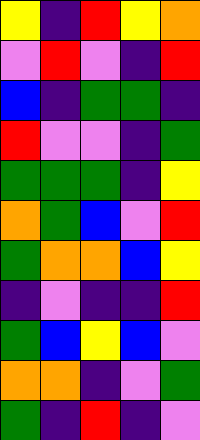[["yellow", "indigo", "red", "yellow", "orange"], ["violet", "red", "violet", "indigo", "red"], ["blue", "indigo", "green", "green", "indigo"], ["red", "violet", "violet", "indigo", "green"], ["green", "green", "green", "indigo", "yellow"], ["orange", "green", "blue", "violet", "red"], ["green", "orange", "orange", "blue", "yellow"], ["indigo", "violet", "indigo", "indigo", "red"], ["green", "blue", "yellow", "blue", "violet"], ["orange", "orange", "indigo", "violet", "green"], ["green", "indigo", "red", "indigo", "violet"]]